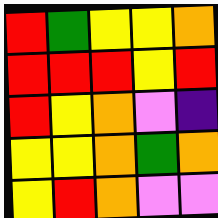[["red", "green", "yellow", "yellow", "orange"], ["red", "red", "red", "yellow", "red"], ["red", "yellow", "orange", "violet", "indigo"], ["yellow", "yellow", "orange", "green", "orange"], ["yellow", "red", "orange", "violet", "violet"]]